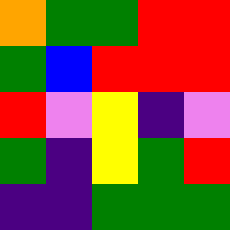[["orange", "green", "green", "red", "red"], ["green", "blue", "red", "red", "red"], ["red", "violet", "yellow", "indigo", "violet"], ["green", "indigo", "yellow", "green", "red"], ["indigo", "indigo", "green", "green", "green"]]